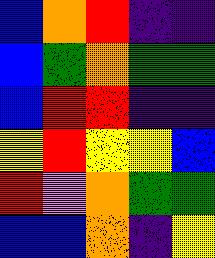[["blue", "orange", "red", "indigo", "indigo"], ["blue", "green", "orange", "green", "green"], ["blue", "red", "red", "indigo", "indigo"], ["yellow", "red", "yellow", "yellow", "blue"], ["red", "violet", "orange", "green", "green"], ["blue", "blue", "orange", "indigo", "yellow"]]